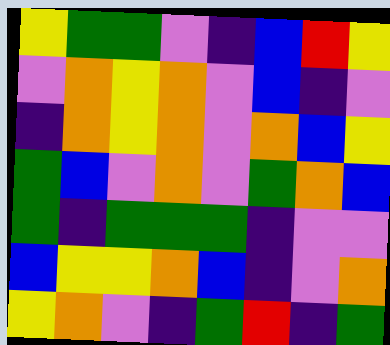[["yellow", "green", "green", "violet", "indigo", "blue", "red", "yellow"], ["violet", "orange", "yellow", "orange", "violet", "blue", "indigo", "violet"], ["indigo", "orange", "yellow", "orange", "violet", "orange", "blue", "yellow"], ["green", "blue", "violet", "orange", "violet", "green", "orange", "blue"], ["green", "indigo", "green", "green", "green", "indigo", "violet", "violet"], ["blue", "yellow", "yellow", "orange", "blue", "indigo", "violet", "orange"], ["yellow", "orange", "violet", "indigo", "green", "red", "indigo", "green"]]